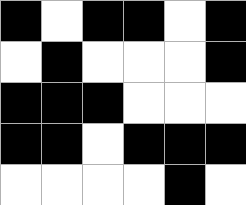[["black", "white", "black", "black", "white", "black"], ["white", "black", "white", "white", "white", "black"], ["black", "black", "black", "white", "white", "white"], ["black", "black", "white", "black", "black", "black"], ["white", "white", "white", "white", "black", "white"]]